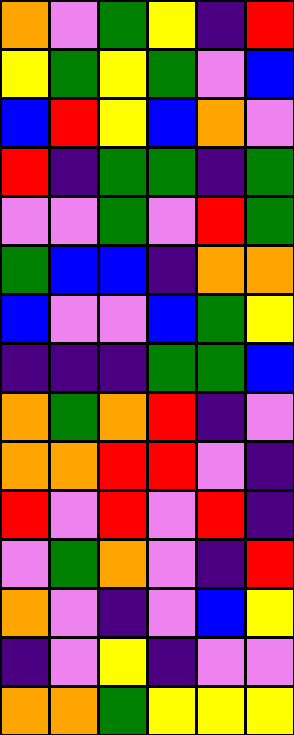[["orange", "violet", "green", "yellow", "indigo", "red"], ["yellow", "green", "yellow", "green", "violet", "blue"], ["blue", "red", "yellow", "blue", "orange", "violet"], ["red", "indigo", "green", "green", "indigo", "green"], ["violet", "violet", "green", "violet", "red", "green"], ["green", "blue", "blue", "indigo", "orange", "orange"], ["blue", "violet", "violet", "blue", "green", "yellow"], ["indigo", "indigo", "indigo", "green", "green", "blue"], ["orange", "green", "orange", "red", "indigo", "violet"], ["orange", "orange", "red", "red", "violet", "indigo"], ["red", "violet", "red", "violet", "red", "indigo"], ["violet", "green", "orange", "violet", "indigo", "red"], ["orange", "violet", "indigo", "violet", "blue", "yellow"], ["indigo", "violet", "yellow", "indigo", "violet", "violet"], ["orange", "orange", "green", "yellow", "yellow", "yellow"]]